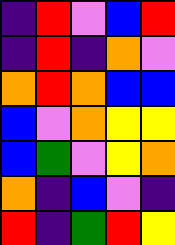[["indigo", "red", "violet", "blue", "red"], ["indigo", "red", "indigo", "orange", "violet"], ["orange", "red", "orange", "blue", "blue"], ["blue", "violet", "orange", "yellow", "yellow"], ["blue", "green", "violet", "yellow", "orange"], ["orange", "indigo", "blue", "violet", "indigo"], ["red", "indigo", "green", "red", "yellow"]]